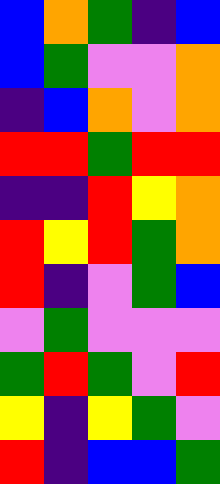[["blue", "orange", "green", "indigo", "blue"], ["blue", "green", "violet", "violet", "orange"], ["indigo", "blue", "orange", "violet", "orange"], ["red", "red", "green", "red", "red"], ["indigo", "indigo", "red", "yellow", "orange"], ["red", "yellow", "red", "green", "orange"], ["red", "indigo", "violet", "green", "blue"], ["violet", "green", "violet", "violet", "violet"], ["green", "red", "green", "violet", "red"], ["yellow", "indigo", "yellow", "green", "violet"], ["red", "indigo", "blue", "blue", "green"]]